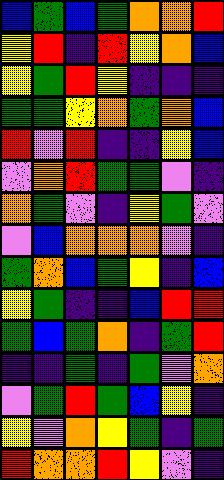[["blue", "green", "blue", "green", "orange", "orange", "red"], ["yellow", "red", "indigo", "red", "yellow", "orange", "blue"], ["yellow", "green", "red", "yellow", "indigo", "indigo", "indigo"], ["green", "green", "yellow", "orange", "green", "orange", "blue"], ["red", "violet", "red", "indigo", "indigo", "yellow", "blue"], ["violet", "orange", "red", "green", "green", "violet", "indigo"], ["orange", "green", "violet", "indigo", "yellow", "green", "violet"], ["violet", "blue", "orange", "orange", "orange", "violet", "indigo"], ["green", "orange", "blue", "green", "yellow", "indigo", "blue"], ["yellow", "green", "indigo", "indigo", "blue", "red", "red"], ["green", "blue", "green", "orange", "indigo", "green", "red"], ["indigo", "indigo", "green", "indigo", "green", "violet", "orange"], ["violet", "green", "red", "green", "blue", "yellow", "indigo"], ["yellow", "violet", "orange", "yellow", "green", "indigo", "green"], ["red", "orange", "orange", "red", "yellow", "violet", "indigo"]]